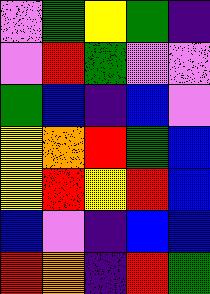[["violet", "green", "yellow", "green", "indigo"], ["violet", "red", "green", "violet", "violet"], ["green", "blue", "indigo", "blue", "violet"], ["yellow", "orange", "red", "green", "blue"], ["yellow", "red", "yellow", "red", "blue"], ["blue", "violet", "indigo", "blue", "blue"], ["red", "orange", "indigo", "red", "green"]]